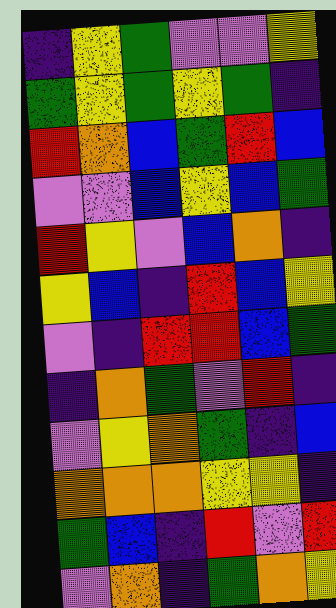[["indigo", "yellow", "green", "violet", "violet", "yellow"], ["green", "yellow", "green", "yellow", "green", "indigo"], ["red", "orange", "blue", "green", "red", "blue"], ["violet", "violet", "blue", "yellow", "blue", "green"], ["red", "yellow", "violet", "blue", "orange", "indigo"], ["yellow", "blue", "indigo", "red", "blue", "yellow"], ["violet", "indigo", "red", "red", "blue", "green"], ["indigo", "orange", "green", "violet", "red", "indigo"], ["violet", "yellow", "orange", "green", "indigo", "blue"], ["orange", "orange", "orange", "yellow", "yellow", "indigo"], ["green", "blue", "indigo", "red", "violet", "red"], ["violet", "orange", "indigo", "green", "orange", "yellow"]]